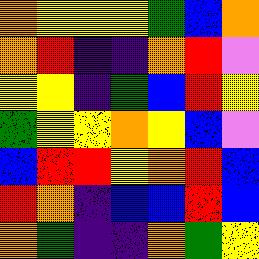[["orange", "yellow", "yellow", "yellow", "green", "blue", "orange"], ["orange", "red", "indigo", "indigo", "orange", "red", "violet"], ["yellow", "yellow", "indigo", "green", "blue", "red", "yellow"], ["green", "yellow", "yellow", "orange", "yellow", "blue", "violet"], ["blue", "red", "red", "yellow", "orange", "red", "blue"], ["red", "orange", "indigo", "blue", "blue", "red", "blue"], ["orange", "green", "indigo", "indigo", "orange", "green", "yellow"]]